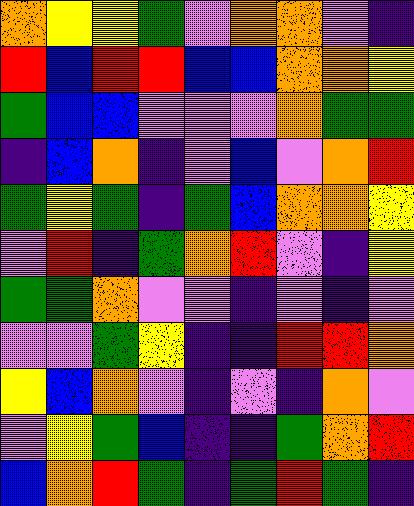[["orange", "yellow", "yellow", "green", "violet", "orange", "orange", "violet", "indigo"], ["red", "blue", "red", "red", "blue", "blue", "orange", "orange", "yellow"], ["green", "blue", "blue", "violet", "violet", "violet", "orange", "green", "green"], ["indigo", "blue", "orange", "indigo", "violet", "blue", "violet", "orange", "red"], ["green", "yellow", "green", "indigo", "green", "blue", "orange", "orange", "yellow"], ["violet", "red", "indigo", "green", "orange", "red", "violet", "indigo", "yellow"], ["green", "green", "orange", "violet", "violet", "indigo", "violet", "indigo", "violet"], ["violet", "violet", "green", "yellow", "indigo", "indigo", "red", "red", "orange"], ["yellow", "blue", "orange", "violet", "indigo", "violet", "indigo", "orange", "violet"], ["violet", "yellow", "green", "blue", "indigo", "indigo", "green", "orange", "red"], ["blue", "orange", "red", "green", "indigo", "green", "red", "green", "indigo"]]